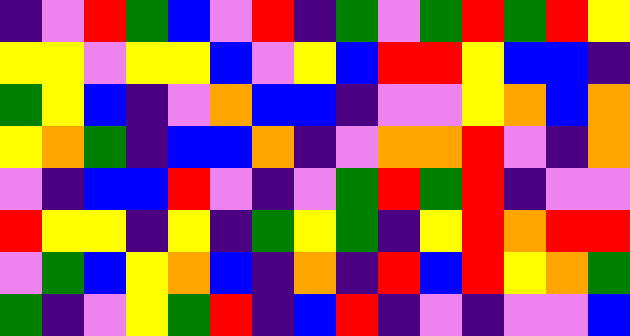[["indigo", "violet", "red", "green", "blue", "violet", "red", "indigo", "green", "violet", "green", "red", "green", "red", "yellow"], ["yellow", "yellow", "violet", "yellow", "yellow", "blue", "violet", "yellow", "blue", "red", "red", "yellow", "blue", "blue", "indigo"], ["green", "yellow", "blue", "indigo", "violet", "orange", "blue", "blue", "indigo", "violet", "violet", "yellow", "orange", "blue", "orange"], ["yellow", "orange", "green", "indigo", "blue", "blue", "orange", "indigo", "violet", "orange", "orange", "red", "violet", "indigo", "orange"], ["violet", "indigo", "blue", "blue", "red", "violet", "indigo", "violet", "green", "red", "green", "red", "indigo", "violet", "violet"], ["red", "yellow", "yellow", "indigo", "yellow", "indigo", "green", "yellow", "green", "indigo", "yellow", "red", "orange", "red", "red"], ["violet", "green", "blue", "yellow", "orange", "blue", "indigo", "orange", "indigo", "red", "blue", "red", "yellow", "orange", "green"], ["green", "indigo", "violet", "yellow", "green", "red", "indigo", "blue", "red", "indigo", "violet", "indigo", "violet", "violet", "blue"]]